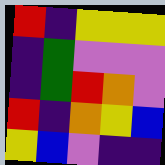[["red", "indigo", "yellow", "yellow", "yellow"], ["indigo", "green", "violet", "violet", "violet"], ["indigo", "green", "red", "orange", "violet"], ["red", "indigo", "orange", "yellow", "blue"], ["yellow", "blue", "violet", "indigo", "indigo"]]